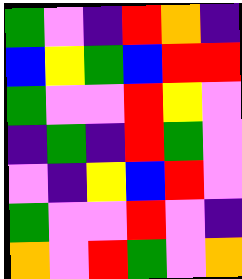[["green", "violet", "indigo", "red", "orange", "indigo"], ["blue", "yellow", "green", "blue", "red", "red"], ["green", "violet", "violet", "red", "yellow", "violet"], ["indigo", "green", "indigo", "red", "green", "violet"], ["violet", "indigo", "yellow", "blue", "red", "violet"], ["green", "violet", "violet", "red", "violet", "indigo"], ["orange", "violet", "red", "green", "violet", "orange"]]